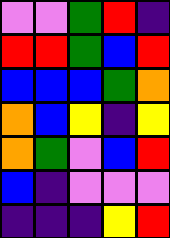[["violet", "violet", "green", "red", "indigo"], ["red", "red", "green", "blue", "red"], ["blue", "blue", "blue", "green", "orange"], ["orange", "blue", "yellow", "indigo", "yellow"], ["orange", "green", "violet", "blue", "red"], ["blue", "indigo", "violet", "violet", "violet"], ["indigo", "indigo", "indigo", "yellow", "red"]]